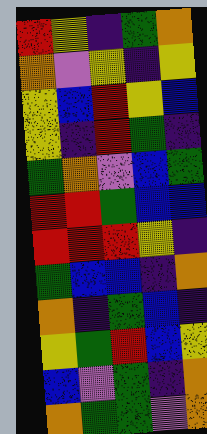[["red", "yellow", "indigo", "green", "orange"], ["orange", "violet", "yellow", "indigo", "yellow"], ["yellow", "blue", "red", "yellow", "blue"], ["yellow", "indigo", "red", "green", "indigo"], ["green", "orange", "violet", "blue", "green"], ["red", "red", "green", "blue", "blue"], ["red", "red", "red", "yellow", "indigo"], ["green", "blue", "blue", "indigo", "orange"], ["orange", "indigo", "green", "blue", "indigo"], ["yellow", "green", "red", "blue", "yellow"], ["blue", "violet", "green", "indigo", "orange"], ["orange", "green", "green", "violet", "orange"]]